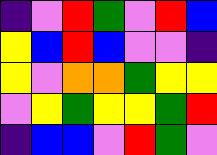[["indigo", "violet", "red", "green", "violet", "red", "blue"], ["yellow", "blue", "red", "blue", "violet", "violet", "indigo"], ["yellow", "violet", "orange", "orange", "green", "yellow", "yellow"], ["violet", "yellow", "green", "yellow", "yellow", "green", "red"], ["indigo", "blue", "blue", "violet", "red", "green", "violet"]]